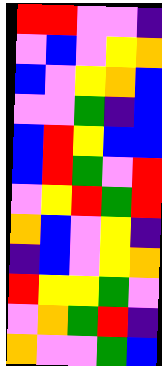[["red", "red", "violet", "violet", "indigo"], ["violet", "blue", "violet", "yellow", "orange"], ["blue", "violet", "yellow", "orange", "blue"], ["violet", "violet", "green", "indigo", "blue"], ["blue", "red", "yellow", "blue", "blue"], ["blue", "red", "green", "violet", "red"], ["violet", "yellow", "red", "green", "red"], ["orange", "blue", "violet", "yellow", "indigo"], ["indigo", "blue", "violet", "yellow", "orange"], ["red", "yellow", "yellow", "green", "violet"], ["violet", "orange", "green", "red", "indigo"], ["orange", "violet", "violet", "green", "blue"]]